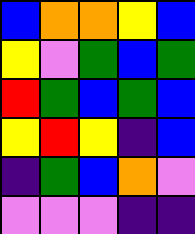[["blue", "orange", "orange", "yellow", "blue"], ["yellow", "violet", "green", "blue", "green"], ["red", "green", "blue", "green", "blue"], ["yellow", "red", "yellow", "indigo", "blue"], ["indigo", "green", "blue", "orange", "violet"], ["violet", "violet", "violet", "indigo", "indigo"]]